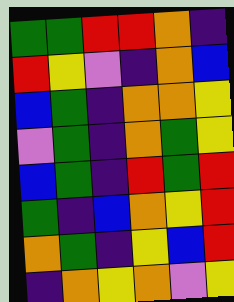[["green", "green", "red", "red", "orange", "indigo"], ["red", "yellow", "violet", "indigo", "orange", "blue"], ["blue", "green", "indigo", "orange", "orange", "yellow"], ["violet", "green", "indigo", "orange", "green", "yellow"], ["blue", "green", "indigo", "red", "green", "red"], ["green", "indigo", "blue", "orange", "yellow", "red"], ["orange", "green", "indigo", "yellow", "blue", "red"], ["indigo", "orange", "yellow", "orange", "violet", "yellow"]]